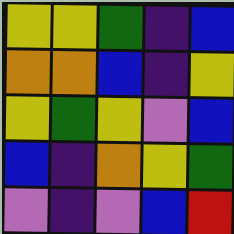[["yellow", "yellow", "green", "indigo", "blue"], ["orange", "orange", "blue", "indigo", "yellow"], ["yellow", "green", "yellow", "violet", "blue"], ["blue", "indigo", "orange", "yellow", "green"], ["violet", "indigo", "violet", "blue", "red"]]